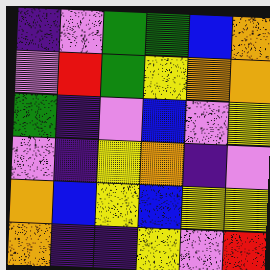[["indigo", "violet", "green", "green", "blue", "orange"], ["violet", "red", "green", "yellow", "orange", "orange"], ["green", "indigo", "violet", "blue", "violet", "yellow"], ["violet", "indigo", "yellow", "orange", "indigo", "violet"], ["orange", "blue", "yellow", "blue", "yellow", "yellow"], ["orange", "indigo", "indigo", "yellow", "violet", "red"]]